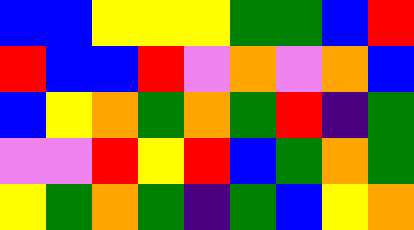[["blue", "blue", "yellow", "yellow", "yellow", "green", "green", "blue", "red"], ["red", "blue", "blue", "red", "violet", "orange", "violet", "orange", "blue"], ["blue", "yellow", "orange", "green", "orange", "green", "red", "indigo", "green"], ["violet", "violet", "red", "yellow", "red", "blue", "green", "orange", "green"], ["yellow", "green", "orange", "green", "indigo", "green", "blue", "yellow", "orange"]]